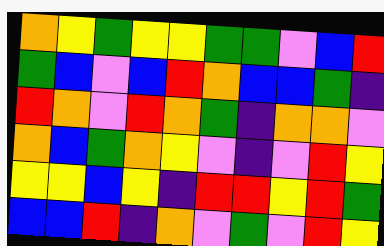[["orange", "yellow", "green", "yellow", "yellow", "green", "green", "violet", "blue", "red"], ["green", "blue", "violet", "blue", "red", "orange", "blue", "blue", "green", "indigo"], ["red", "orange", "violet", "red", "orange", "green", "indigo", "orange", "orange", "violet"], ["orange", "blue", "green", "orange", "yellow", "violet", "indigo", "violet", "red", "yellow"], ["yellow", "yellow", "blue", "yellow", "indigo", "red", "red", "yellow", "red", "green"], ["blue", "blue", "red", "indigo", "orange", "violet", "green", "violet", "red", "yellow"]]